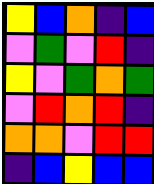[["yellow", "blue", "orange", "indigo", "blue"], ["violet", "green", "violet", "red", "indigo"], ["yellow", "violet", "green", "orange", "green"], ["violet", "red", "orange", "red", "indigo"], ["orange", "orange", "violet", "red", "red"], ["indigo", "blue", "yellow", "blue", "blue"]]